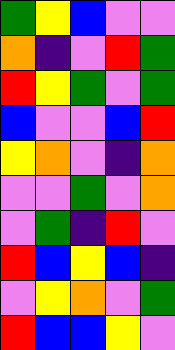[["green", "yellow", "blue", "violet", "violet"], ["orange", "indigo", "violet", "red", "green"], ["red", "yellow", "green", "violet", "green"], ["blue", "violet", "violet", "blue", "red"], ["yellow", "orange", "violet", "indigo", "orange"], ["violet", "violet", "green", "violet", "orange"], ["violet", "green", "indigo", "red", "violet"], ["red", "blue", "yellow", "blue", "indigo"], ["violet", "yellow", "orange", "violet", "green"], ["red", "blue", "blue", "yellow", "violet"]]